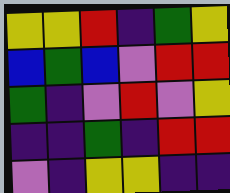[["yellow", "yellow", "red", "indigo", "green", "yellow"], ["blue", "green", "blue", "violet", "red", "red"], ["green", "indigo", "violet", "red", "violet", "yellow"], ["indigo", "indigo", "green", "indigo", "red", "red"], ["violet", "indigo", "yellow", "yellow", "indigo", "indigo"]]